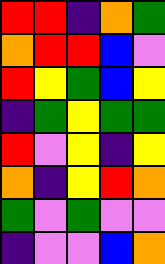[["red", "red", "indigo", "orange", "green"], ["orange", "red", "red", "blue", "violet"], ["red", "yellow", "green", "blue", "yellow"], ["indigo", "green", "yellow", "green", "green"], ["red", "violet", "yellow", "indigo", "yellow"], ["orange", "indigo", "yellow", "red", "orange"], ["green", "violet", "green", "violet", "violet"], ["indigo", "violet", "violet", "blue", "orange"]]